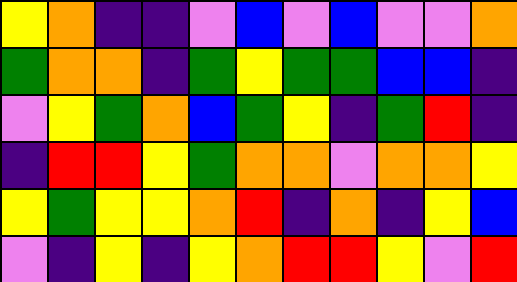[["yellow", "orange", "indigo", "indigo", "violet", "blue", "violet", "blue", "violet", "violet", "orange"], ["green", "orange", "orange", "indigo", "green", "yellow", "green", "green", "blue", "blue", "indigo"], ["violet", "yellow", "green", "orange", "blue", "green", "yellow", "indigo", "green", "red", "indigo"], ["indigo", "red", "red", "yellow", "green", "orange", "orange", "violet", "orange", "orange", "yellow"], ["yellow", "green", "yellow", "yellow", "orange", "red", "indigo", "orange", "indigo", "yellow", "blue"], ["violet", "indigo", "yellow", "indigo", "yellow", "orange", "red", "red", "yellow", "violet", "red"]]